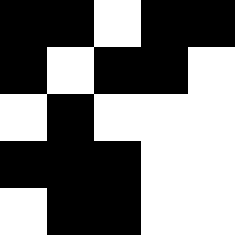[["black", "black", "white", "black", "black"], ["black", "white", "black", "black", "white"], ["white", "black", "white", "white", "white"], ["black", "black", "black", "white", "white"], ["white", "black", "black", "white", "white"]]